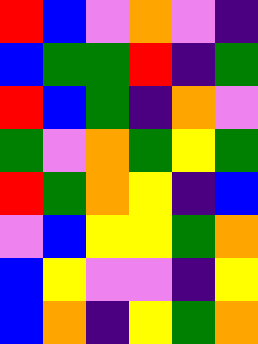[["red", "blue", "violet", "orange", "violet", "indigo"], ["blue", "green", "green", "red", "indigo", "green"], ["red", "blue", "green", "indigo", "orange", "violet"], ["green", "violet", "orange", "green", "yellow", "green"], ["red", "green", "orange", "yellow", "indigo", "blue"], ["violet", "blue", "yellow", "yellow", "green", "orange"], ["blue", "yellow", "violet", "violet", "indigo", "yellow"], ["blue", "orange", "indigo", "yellow", "green", "orange"]]